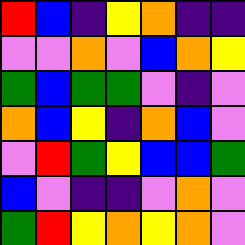[["red", "blue", "indigo", "yellow", "orange", "indigo", "indigo"], ["violet", "violet", "orange", "violet", "blue", "orange", "yellow"], ["green", "blue", "green", "green", "violet", "indigo", "violet"], ["orange", "blue", "yellow", "indigo", "orange", "blue", "violet"], ["violet", "red", "green", "yellow", "blue", "blue", "green"], ["blue", "violet", "indigo", "indigo", "violet", "orange", "violet"], ["green", "red", "yellow", "orange", "yellow", "orange", "violet"]]